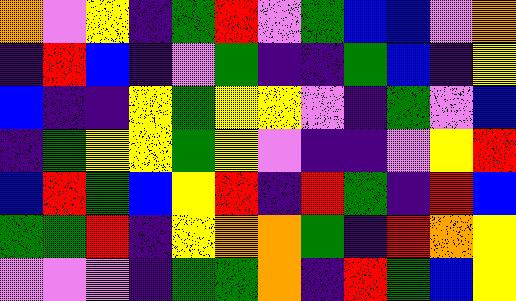[["orange", "violet", "yellow", "indigo", "green", "red", "violet", "green", "blue", "blue", "violet", "orange"], ["indigo", "red", "blue", "indigo", "violet", "green", "indigo", "indigo", "green", "blue", "indigo", "yellow"], ["blue", "indigo", "indigo", "yellow", "green", "yellow", "yellow", "violet", "indigo", "green", "violet", "blue"], ["indigo", "green", "yellow", "yellow", "green", "yellow", "violet", "indigo", "indigo", "violet", "yellow", "red"], ["blue", "red", "green", "blue", "yellow", "red", "indigo", "red", "green", "indigo", "red", "blue"], ["green", "green", "red", "indigo", "yellow", "orange", "orange", "green", "indigo", "red", "orange", "yellow"], ["violet", "violet", "violet", "indigo", "green", "green", "orange", "indigo", "red", "green", "blue", "yellow"]]